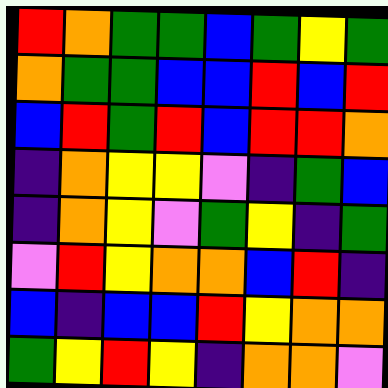[["red", "orange", "green", "green", "blue", "green", "yellow", "green"], ["orange", "green", "green", "blue", "blue", "red", "blue", "red"], ["blue", "red", "green", "red", "blue", "red", "red", "orange"], ["indigo", "orange", "yellow", "yellow", "violet", "indigo", "green", "blue"], ["indigo", "orange", "yellow", "violet", "green", "yellow", "indigo", "green"], ["violet", "red", "yellow", "orange", "orange", "blue", "red", "indigo"], ["blue", "indigo", "blue", "blue", "red", "yellow", "orange", "orange"], ["green", "yellow", "red", "yellow", "indigo", "orange", "orange", "violet"]]